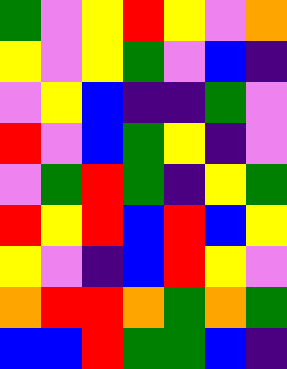[["green", "violet", "yellow", "red", "yellow", "violet", "orange"], ["yellow", "violet", "yellow", "green", "violet", "blue", "indigo"], ["violet", "yellow", "blue", "indigo", "indigo", "green", "violet"], ["red", "violet", "blue", "green", "yellow", "indigo", "violet"], ["violet", "green", "red", "green", "indigo", "yellow", "green"], ["red", "yellow", "red", "blue", "red", "blue", "yellow"], ["yellow", "violet", "indigo", "blue", "red", "yellow", "violet"], ["orange", "red", "red", "orange", "green", "orange", "green"], ["blue", "blue", "red", "green", "green", "blue", "indigo"]]